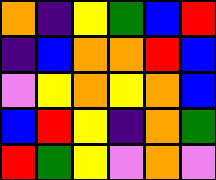[["orange", "indigo", "yellow", "green", "blue", "red"], ["indigo", "blue", "orange", "orange", "red", "blue"], ["violet", "yellow", "orange", "yellow", "orange", "blue"], ["blue", "red", "yellow", "indigo", "orange", "green"], ["red", "green", "yellow", "violet", "orange", "violet"]]